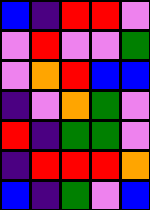[["blue", "indigo", "red", "red", "violet"], ["violet", "red", "violet", "violet", "green"], ["violet", "orange", "red", "blue", "blue"], ["indigo", "violet", "orange", "green", "violet"], ["red", "indigo", "green", "green", "violet"], ["indigo", "red", "red", "red", "orange"], ["blue", "indigo", "green", "violet", "blue"]]